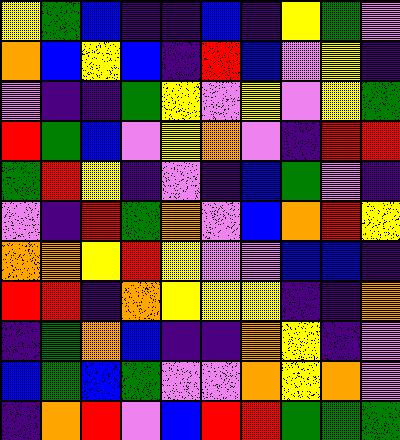[["yellow", "green", "blue", "indigo", "indigo", "blue", "indigo", "yellow", "green", "violet"], ["orange", "blue", "yellow", "blue", "indigo", "red", "blue", "violet", "yellow", "indigo"], ["violet", "indigo", "indigo", "green", "yellow", "violet", "yellow", "violet", "yellow", "green"], ["red", "green", "blue", "violet", "yellow", "orange", "violet", "indigo", "red", "red"], ["green", "red", "yellow", "indigo", "violet", "indigo", "blue", "green", "violet", "indigo"], ["violet", "indigo", "red", "green", "orange", "violet", "blue", "orange", "red", "yellow"], ["orange", "orange", "yellow", "red", "yellow", "violet", "violet", "blue", "blue", "indigo"], ["red", "red", "indigo", "orange", "yellow", "yellow", "yellow", "indigo", "indigo", "orange"], ["indigo", "green", "orange", "blue", "indigo", "indigo", "orange", "yellow", "indigo", "violet"], ["blue", "green", "blue", "green", "violet", "violet", "orange", "yellow", "orange", "violet"], ["indigo", "orange", "red", "violet", "blue", "red", "red", "green", "green", "green"]]